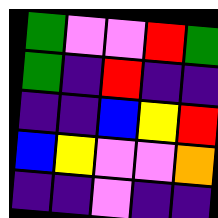[["green", "violet", "violet", "red", "green"], ["green", "indigo", "red", "indigo", "indigo"], ["indigo", "indigo", "blue", "yellow", "red"], ["blue", "yellow", "violet", "violet", "orange"], ["indigo", "indigo", "violet", "indigo", "indigo"]]